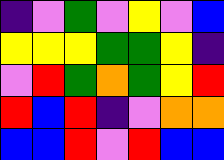[["indigo", "violet", "green", "violet", "yellow", "violet", "blue"], ["yellow", "yellow", "yellow", "green", "green", "yellow", "indigo"], ["violet", "red", "green", "orange", "green", "yellow", "red"], ["red", "blue", "red", "indigo", "violet", "orange", "orange"], ["blue", "blue", "red", "violet", "red", "blue", "blue"]]